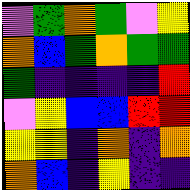[["violet", "green", "orange", "green", "violet", "yellow"], ["orange", "blue", "green", "orange", "green", "green"], ["green", "indigo", "indigo", "indigo", "indigo", "red"], ["violet", "yellow", "blue", "blue", "red", "red"], ["yellow", "yellow", "indigo", "orange", "indigo", "orange"], ["orange", "blue", "indigo", "yellow", "indigo", "indigo"]]